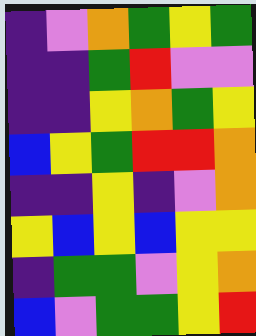[["indigo", "violet", "orange", "green", "yellow", "green"], ["indigo", "indigo", "green", "red", "violet", "violet"], ["indigo", "indigo", "yellow", "orange", "green", "yellow"], ["blue", "yellow", "green", "red", "red", "orange"], ["indigo", "indigo", "yellow", "indigo", "violet", "orange"], ["yellow", "blue", "yellow", "blue", "yellow", "yellow"], ["indigo", "green", "green", "violet", "yellow", "orange"], ["blue", "violet", "green", "green", "yellow", "red"]]